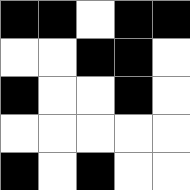[["black", "black", "white", "black", "black"], ["white", "white", "black", "black", "white"], ["black", "white", "white", "black", "white"], ["white", "white", "white", "white", "white"], ["black", "white", "black", "white", "white"]]